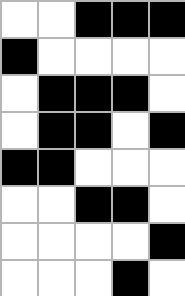[["white", "white", "black", "black", "black"], ["black", "white", "white", "white", "white"], ["white", "black", "black", "black", "white"], ["white", "black", "black", "white", "black"], ["black", "black", "white", "white", "white"], ["white", "white", "black", "black", "white"], ["white", "white", "white", "white", "black"], ["white", "white", "white", "black", "white"]]